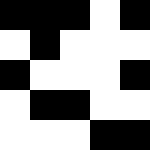[["black", "black", "black", "white", "black"], ["white", "black", "white", "white", "white"], ["black", "white", "white", "white", "black"], ["white", "black", "black", "white", "white"], ["white", "white", "white", "black", "black"]]